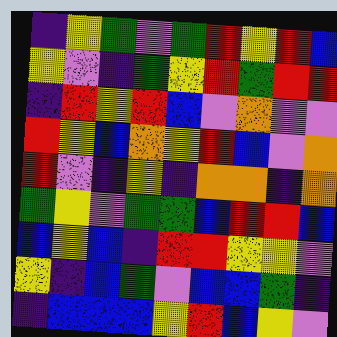[["indigo", "yellow", "green", "violet", "green", "red", "yellow", "red", "blue"], ["yellow", "violet", "indigo", "green", "yellow", "red", "green", "red", "red"], ["indigo", "red", "yellow", "red", "blue", "violet", "orange", "violet", "violet"], ["red", "yellow", "blue", "orange", "yellow", "red", "blue", "violet", "orange"], ["red", "violet", "indigo", "yellow", "indigo", "orange", "orange", "indigo", "orange"], ["green", "yellow", "violet", "green", "green", "blue", "red", "red", "blue"], ["blue", "yellow", "blue", "indigo", "red", "red", "yellow", "yellow", "violet"], ["yellow", "indigo", "blue", "green", "violet", "blue", "blue", "green", "indigo"], ["indigo", "blue", "blue", "blue", "yellow", "red", "blue", "yellow", "violet"]]